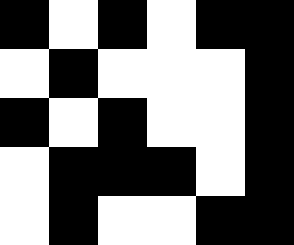[["black", "white", "black", "white", "black", "black"], ["white", "black", "white", "white", "white", "black"], ["black", "white", "black", "white", "white", "black"], ["white", "black", "black", "black", "white", "black"], ["white", "black", "white", "white", "black", "black"]]